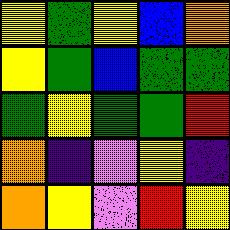[["yellow", "green", "yellow", "blue", "orange"], ["yellow", "green", "blue", "green", "green"], ["green", "yellow", "green", "green", "red"], ["orange", "indigo", "violet", "yellow", "indigo"], ["orange", "yellow", "violet", "red", "yellow"]]